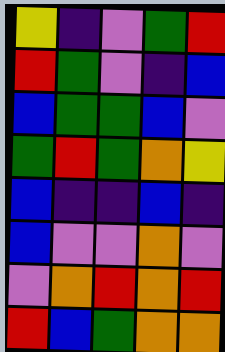[["yellow", "indigo", "violet", "green", "red"], ["red", "green", "violet", "indigo", "blue"], ["blue", "green", "green", "blue", "violet"], ["green", "red", "green", "orange", "yellow"], ["blue", "indigo", "indigo", "blue", "indigo"], ["blue", "violet", "violet", "orange", "violet"], ["violet", "orange", "red", "orange", "red"], ["red", "blue", "green", "orange", "orange"]]